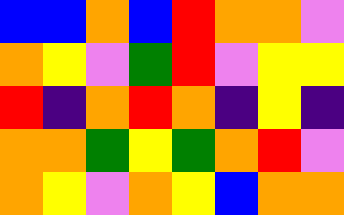[["blue", "blue", "orange", "blue", "red", "orange", "orange", "violet"], ["orange", "yellow", "violet", "green", "red", "violet", "yellow", "yellow"], ["red", "indigo", "orange", "red", "orange", "indigo", "yellow", "indigo"], ["orange", "orange", "green", "yellow", "green", "orange", "red", "violet"], ["orange", "yellow", "violet", "orange", "yellow", "blue", "orange", "orange"]]